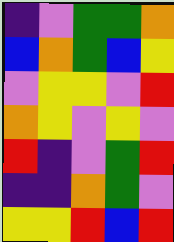[["indigo", "violet", "green", "green", "orange"], ["blue", "orange", "green", "blue", "yellow"], ["violet", "yellow", "yellow", "violet", "red"], ["orange", "yellow", "violet", "yellow", "violet"], ["red", "indigo", "violet", "green", "red"], ["indigo", "indigo", "orange", "green", "violet"], ["yellow", "yellow", "red", "blue", "red"]]